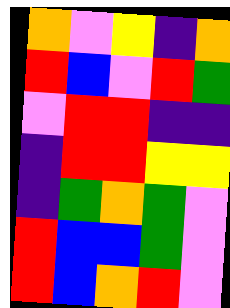[["orange", "violet", "yellow", "indigo", "orange"], ["red", "blue", "violet", "red", "green"], ["violet", "red", "red", "indigo", "indigo"], ["indigo", "red", "red", "yellow", "yellow"], ["indigo", "green", "orange", "green", "violet"], ["red", "blue", "blue", "green", "violet"], ["red", "blue", "orange", "red", "violet"]]